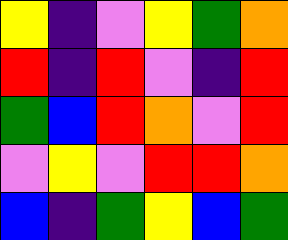[["yellow", "indigo", "violet", "yellow", "green", "orange"], ["red", "indigo", "red", "violet", "indigo", "red"], ["green", "blue", "red", "orange", "violet", "red"], ["violet", "yellow", "violet", "red", "red", "orange"], ["blue", "indigo", "green", "yellow", "blue", "green"]]